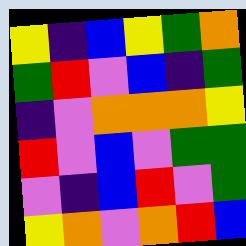[["yellow", "indigo", "blue", "yellow", "green", "orange"], ["green", "red", "violet", "blue", "indigo", "green"], ["indigo", "violet", "orange", "orange", "orange", "yellow"], ["red", "violet", "blue", "violet", "green", "green"], ["violet", "indigo", "blue", "red", "violet", "green"], ["yellow", "orange", "violet", "orange", "red", "blue"]]